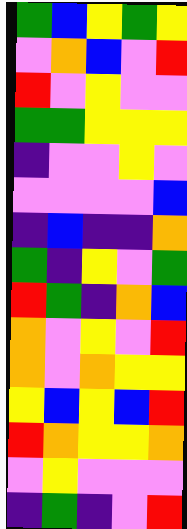[["green", "blue", "yellow", "green", "yellow"], ["violet", "orange", "blue", "violet", "red"], ["red", "violet", "yellow", "violet", "violet"], ["green", "green", "yellow", "yellow", "yellow"], ["indigo", "violet", "violet", "yellow", "violet"], ["violet", "violet", "violet", "violet", "blue"], ["indigo", "blue", "indigo", "indigo", "orange"], ["green", "indigo", "yellow", "violet", "green"], ["red", "green", "indigo", "orange", "blue"], ["orange", "violet", "yellow", "violet", "red"], ["orange", "violet", "orange", "yellow", "yellow"], ["yellow", "blue", "yellow", "blue", "red"], ["red", "orange", "yellow", "yellow", "orange"], ["violet", "yellow", "violet", "violet", "violet"], ["indigo", "green", "indigo", "violet", "red"]]